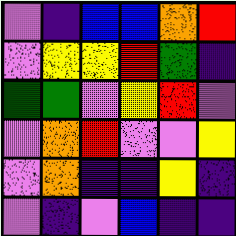[["violet", "indigo", "blue", "blue", "orange", "red"], ["violet", "yellow", "yellow", "red", "green", "indigo"], ["green", "green", "violet", "yellow", "red", "violet"], ["violet", "orange", "red", "violet", "violet", "yellow"], ["violet", "orange", "indigo", "indigo", "yellow", "indigo"], ["violet", "indigo", "violet", "blue", "indigo", "indigo"]]